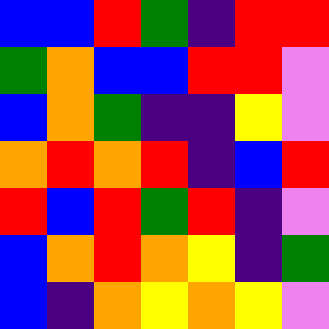[["blue", "blue", "red", "green", "indigo", "red", "red"], ["green", "orange", "blue", "blue", "red", "red", "violet"], ["blue", "orange", "green", "indigo", "indigo", "yellow", "violet"], ["orange", "red", "orange", "red", "indigo", "blue", "red"], ["red", "blue", "red", "green", "red", "indigo", "violet"], ["blue", "orange", "red", "orange", "yellow", "indigo", "green"], ["blue", "indigo", "orange", "yellow", "orange", "yellow", "violet"]]